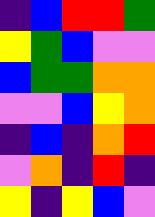[["indigo", "blue", "red", "red", "green"], ["yellow", "green", "blue", "violet", "violet"], ["blue", "green", "green", "orange", "orange"], ["violet", "violet", "blue", "yellow", "orange"], ["indigo", "blue", "indigo", "orange", "red"], ["violet", "orange", "indigo", "red", "indigo"], ["yellow", "indigo", "yellow", "blue", "violet"]]